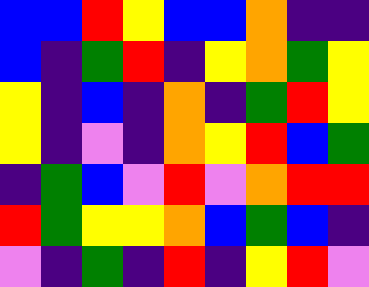[["blue", "blue", "red", "yellow", "blue", "blue", "orange", "indigo", "indigo"], ["blue", "indigo", "green", "red", "indigo", "yellow", "orange", "green", "yellow"], ["yellow", "indigo", "blue", "indigo", "orange", "indigo", "green", "red", "yellow"], ["yellow", "indigo", "violet", "indigo", "orange", "yellow", "red", "blue", "green"], ["indigo", "green", "blue", "violet", "red", "violet", "orange", "red", "red"], ["red", "green", "yellow", "yellow", "orange", "blue", "green", "blue", "indigo"], ["violet", "indigo", "green", "indigo", "red", "indigo", "yellow", "red", "violet"]]